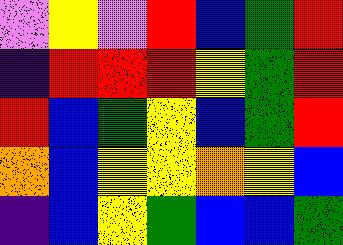[["violet", "yellow", "violet", "red", "blue", "green", "red"], ["indigo", "red", "red", "red", "yellow", "green", "red"], ["red", "blue", "green", "yellow", "blue", "green", "red"], ["orange", "blue", "yellow", "yellow", "orange", "yellow", "blue"], ["indigo", "blue", "yellow", "green", "blue", "blue", "green"]]